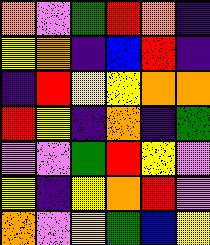[["orange", "violet", "green", "red", "orange", "indigo"], ["yellow", "orange", "indigo", "blue", "red", "indigo"], ["indigo", "red", "yellow", "yellow", "orange", "orange"], ["red", "yellow", "indigo", "orange", "indigo", "green"], ["violet", "violet", "green", "red", "yellow", "violet"], ["yellow", "indigo", "yellow", "orange", "red", "violet"], ["orange", "violet", "yellow", "green", "blue", "yellow"]]